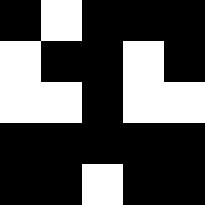[["black", "white", "black", "black", "black"], ["white", "black", "black", "white", "black"], ["white", "white", "black", "white", "white"], ["black", "black", "black", "black", "black"], ["black", "black", "white", "black", "black"]]